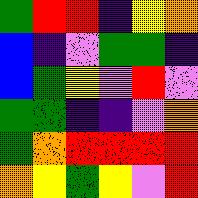[["green", "red", "red", "indigo", "yellow", "orange"], ["blue", "indigo", "violet", "green", "green", "indigo"], ["blue", "green", "yellow", "violet", "red", "violet"], ["green", "green", "indigo", "indigo", "violet", "orange"], ["green", "orange", "red", "red", "red", "red"], ["orange", "yellow", "green", "yellow", "violet", "red"]]